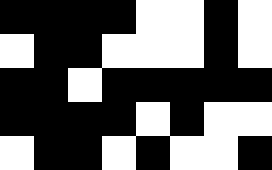[["black", "black", "black", "black", "white", "white", "black", "white"], ["white", "black", "black", "white", "white", "white", "black", "white"], ["black", "black", "white", "black", "black", "black", "black", "black"], ["black", "black", "black", "black", "white", "black", "white", "white"], ["white", "black", "black", "white", "black", "white", "white", "black"]]